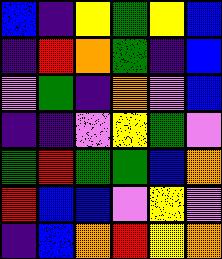[["blue", "indigo", "yellow", "green", "yellow", "blue"], ["indigo", "red", "orange", "green", "indigo", "blue"], ["violet", "green", "indigo", "orange", "violet", "blue"], ["indigo", "indigo", "violet", "yellow", "green", "violet"], ["green", "red", "green", "green", "blue", "orange"], ["red", "blue", "blue", "violet", "yellow", "violet"], ["indigo", "blue", "orange", "red", "yellow", "orange"]]